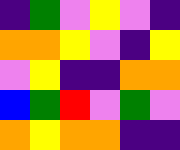[["indigo", "green", "violet", "yellow", "violet", "indigo"], ["orange", "orange", "yellow", "violet", "indigo", "yellow"], ["violet", "yellow", "indigo", "indigo", "orange", "orange"], ["blue", "green", "red", "violet", "green", "violet"], ["orange", "yellow", "orange", "orange", "indigo", "indigo"]]